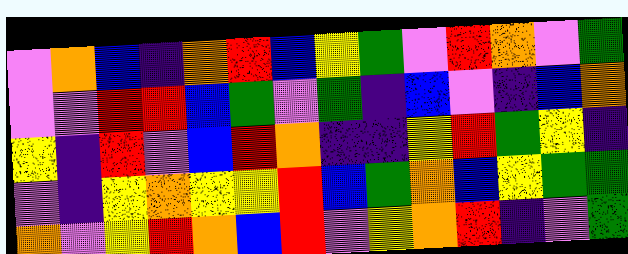[["violet", "orange", "blue", "indigo", "orange", "red", "blue", "yellow", "green", "violet", "red", "orange", "violet", "green"], ["violet", "violet", "red", "red", "blue", "green", "violet", "green", "indigo", "blue", "violet", "indigo", "blue", "orange"], ["yellow", "indigo", "red", "violet", "blue", "red", "orange", "indigo", "indigo", "yellow", "red", "green", "yellow", "indigo"], ["violet", "indigo", "yellow", "orange", "yellow", "yellow", "red", "blue", "green", "orange", "blue", "yellow", "green", "green"], ["orange", "violet", "yellow", "red", "orange", "blue", "red", "violet", "yellow", "orange", "red", "indigo", "violet", "green"]]